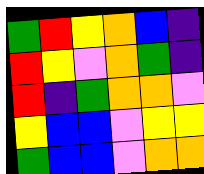[["green", "red", "yellow", "orange", "blue", "indigo"], ["red", "yellow", "violet", "orange", "green", "indigo"], ["red", "indigo", "green", "orange", "orange", "violet"], ["yellow", "blue", "blue", "violet", "yellow", "yellow"], ["green", "blue", "blue", "violet", "orange", "orange"]]